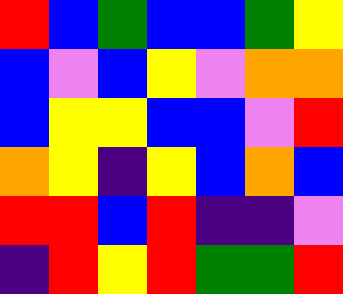[["red", "blue", "green", "blue", "blue", "green", "yellow"], ["blue", "violet", "blue", "yellow", "violet", "orange", "orange"], ["blue", "yellow", "yellow", "blue", "blue", "violet", "red"], ["orange", "yellow", "indigo", "yellow", "blue", "orange", "blue"], ["red", "red", "blue", "red", "indigo", "indigo", "violet"], ["indigo", "red", "yellow", "red", "green", "green", "red"]]